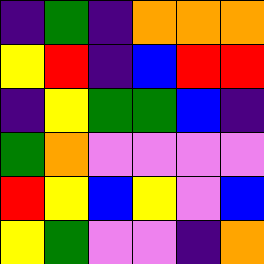[["indigo", "green", "indigo", "orange", "orange", "orange"], ["yellow", "red", "indigo", "blue", "red", "red"], ["indigo", "yellow", "green", "green", "blue", "indigo"], ["green", "orange", "violet", "violet", "violet", "violet"], ["red", "yellow", "blue", "yellow", "violet", "blue"], ["yellow", "green", "violet", "violet", "indigo", "orange"]]